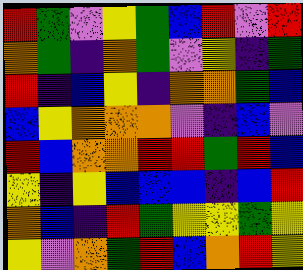[["red", "green", "violet", "yellow", "green", "blue", "red", "violet", "red"], ["orange", "green", "indigo", "orange", "green", "violet", "yellow", "indigo", "green"], ["red", "indigo", "blue", "yellow", "indigo", "orange", "orange", "green", "blue"], ["blue", "yellow", "orange", "orange", "orange", "violet", "indigo", "blue", "violet"], ["red", "blue", "orange", "orange", "red", "red", "green", "red", "blue"], ["yellow", "indigo", "yellow", "blue", "blue", "blue", "indigo", "blue", "red"], ["orange", "blue", "indigo", "red", "green", "yellow", "yellow", "green", "yellow"], ["yellow", "violet", "orange", "green", "red", "blue", "orange", "red", "yellow"]]